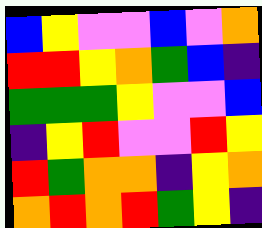[["blue", "yellow", "violet", "violet", "blue", "violet", "orange"], ["red", "red", "yellow", "orange", "green", "blue", "indigo"], ["green", "green", "green", "yellow", "violet", "violet", "blue"], ["indigo", "yellow", "red", "violet", "violet", "red", "yellow"], ["red", "green", "orange", "orange", "indigo", "yellow", "orange"], ["orange", "red", "orange", "red", "green", "yellow", "indigo"]]